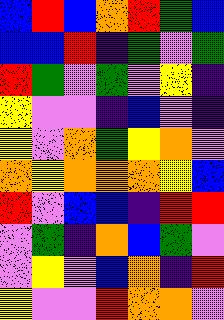[["blue", "red", "blue", "orange", "red", "green", "blue"], ["blue", "blue", "red", "indigo", "green", "violet", "green"], ["red", "green", "violet", "green", "violet", "yellow", "indigo"], ["yellow", "violet", "violet", "indigo", "blue", "violet", "indigo"], ["yellow", "violet", "orange", "green", "yellow", "orange", "violet"], ["orange", "yellow", "orange", "orange", "orange", "yellow", "blue"], ["red", "violet", "blue", "blue", "indigo", "red", "red"], ["violet", "green", "indigo", "orange", "blue", "green", "violet"], ["violet", "yellow", "violet", "blue", "orange", "indigo", "red"], ["yellow", "violet", "violet", "red", "orange", "orange", "violet"]]